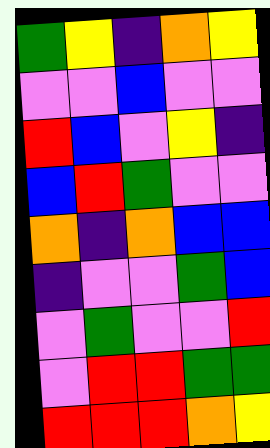[["green", "yellow", "indigo", "orange", "yellow"], ["violet", "violet", "blue", "violet", "violet"], ["red", "blue", "violet", "yellow", "indigo"], ["blue", "red", "green", "violet", "violet"], ["orange", "indigo", "orange", "blue", "blue"], ["indigo", "violet", "violet", "green", "blue"], ["violet", "green", "violet", "violet", "red"], ["violet", "red", "red", "green", "green"], ["red", "red", "red", "orange", "yellow"]]